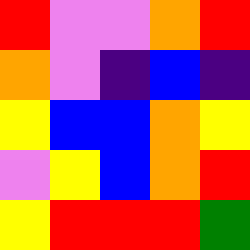[["red", "violet", "violet", "orange", "red"], ["orange", "violet", "indigo", "blue", "indigo"], ["yellow", "blue", "blue", "orange", "yellow"], ["violet", "yellow", "blue", "orange", "red"], ["yellow", "red", "red", "red", "green"]]